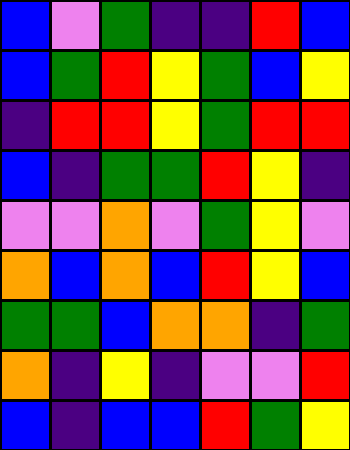[["blue", "violet", "green", "indigo", "indigo", "red", "blue"], ["blue", "green", "red", "yellow", "green", "blue", "yellow"], ["indigo", "red", "red", "yellow", "green", "red", "red"], ["blue", "indigo", "green", "green", "red", "yellow", "indigo"], ["violet", "violet", "orange", "violet", "green", "yellow", "violet"], ["orange", "blue", "orange", "blue", "red", "yellow", "blue"], ["green", "green", "blue", "orange", "orange", "indigo", "green"], ["orange", "indigo", "yellow", "indigo", "violet", "violet", "red"], ["blue", "indigo", "blue", "blue", "red", "green", "yellow"]]